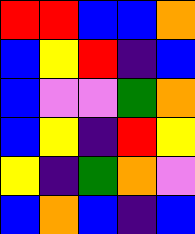[["red", "red", "blue", "blue", "orange"], ["blue", "yellow", "red", "indigo", "blue"], ["blue", "violet", "violet", "green", "orange"], ["blue", "yellow", "indigo", "red", "yellow"], ["yellow", "indigo", "green", "orange", "violet"], ["blue", "orange", "blue", "indigo", "blue"]]